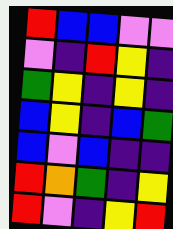[["red", "blue", "blue", "violet", "violet"], ["violet", "indigo", "red", "yellow", "indigo"], ["green", "yellow", "indigo", "yellow", "indigo"], ["blue", "yellow", "indigo", "blue", "green"], ["blue", "violet", "blue", "indigo", "indigo"], ["red", "orange", "green", "indigo", "yellow"], ["red", "violet", "indigo", "yellow", "red"]]